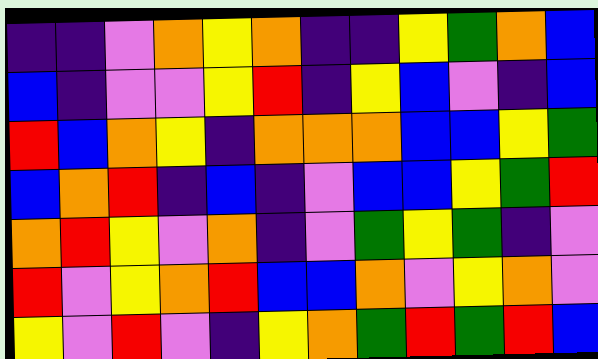[["indigo", "indigo", "violet", "orange", "yellow", "orange", "indigo", "indigo", "yellow", "green", "orange", "blue"], ["blue", "indigo", "violet", "violet", "yellow", "red", "indigo", "yellow", "blue", "violet", "indigo", "blue"], ["red", "blue", "orange", "yellow", "indigo", "orange", "orange", "orange", "blue", "blue", "yellow", "green"], ["blue", "orange", "red", "indigo", "blue", "indigo", "violet", "blue", "blue", "yellow", "green", "red"], ["orange", "red", "yellow", "violet", "orange", "indigo", "violet", "green", "yellow", "green", "indigo", "violet"], ["red", "violet", "yellow", "orange", "red", "blue", "blue", "orange", "violet", "yellow", "orange", "violet"], ["yellow", "violet", "red", "violet", "indigo", "yellow", "orange", "green", "red", "green", "red", "blue"]]